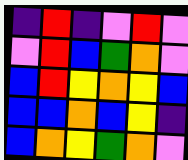[["indigo", "red", "indigo", "violet", "red", "violet"], ["violet", "red", "blue", "green", "orange", "violet"], ["blue", "red", "yellow", "orange", "yellow", "blue"], ["blue", "blue", "orange", "blue", "yellow", "indigo"], ["blue", "orange", "yellow", "green", "orange", "violet"]]